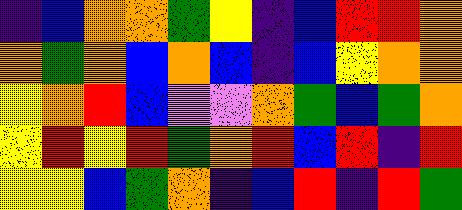[["indigo", "blue", "orange", "orange", "green", "yellow", "indigo", "blue", "red", "red", "orange"], ["orange", "green", "orange", "blue", "orange", "blue", "indigo", "blue", "yellow", "orange", "orange"], ["yellow", "orange", "red", "blue", "violet", "violet", "orange", "green", "blue", "green", "orange"], ["yellow", "red", "yellow", "red", "green", "orange", "red", "blue", "red", "indigo", "red"], ["yellow", "yellow", "blue", "green", "orange", "indigo", "blue", "red", "indigo", "red", "green"]]